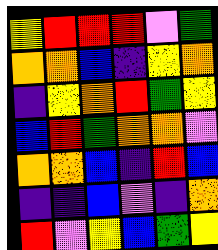[["yellow", "red", "red", "red", "violet", "green"], ["orange", "orange", "blue", "indigo", "yellow", "orange"], ["indigo", "yellow", "orange", "red", "green", "yellow"], ["blue", "red", "green", "orange", "orange", "violet"], ["orange", "orange", "blue", "indigo", "red", "blue"], ["indigo", "indigo", "blue", "violet", "indigo", "orange"], ["red", "violet", "yellow", "blue", "green", "yellow"]]